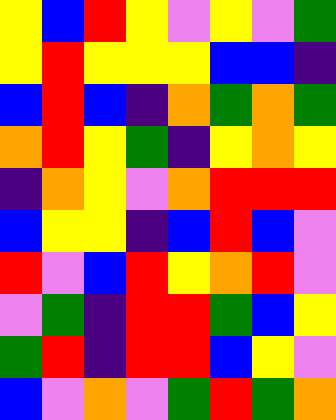[["yellow", "blue", "red", "yellow", "violet", "yellow", "violet", "green"], ["yellow", "red", "yellow", "yellow", "yellow", "blue", "blue", "indigo"], ["blue", "red", "blue", "indigo", "orange", "green", "orange", "green"], ["orange", "red", "yellow", "green", "indigo", "yellow", "orange", "yellow"], ["indigo", "orange", "yellow", "violet", "orange", "red", "red", "red"], ["blue", "yellow", "yellow", "indigo", "blue", "red", "blue", "violet"], ["red", "violet", "blue", "red", "yellow", "orange", "red", "violet"], ["violet", "green", "indigo", "red", "red", "green", "blue", "yellow"], ["green", "red", "indigo", "red", "red", "blue", "yellow", "violet"], ["blue", "violet", "orange", "violet", "green", "red", "green", "orange"]]